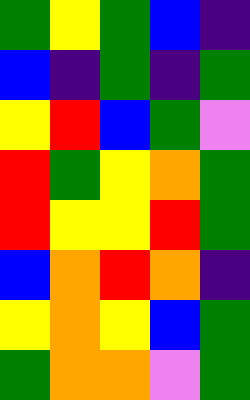[["green", "yellow", "green", "blue", "indigo"], ["blue", "indigo", "green", "indigo", "green"], ["yellow", "red", "blue", "green", "violet"], ["red", "green", "yellow", "orange", "green"], ["red", "yellow", "yellow", "red", "green"], ["blue", "orange", "red", "orange", "indigo"], ["yellow", "orange", "yellow", "blue", "green"], ["green", "orange", "orange", "violet", "green"]]